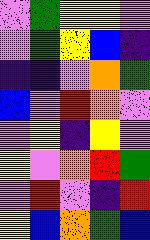[["violet", "green", "yellow", "yellow", "violet"], ["violet", "green", "yellow", "blue", "indigo"], ["indigo", "indigo", "violet", "orange", "green"], ["blue", "violet", "red", "orange", "violet"], ["violet", "yellow", "indigo", "yellow", "violet"], ["yellow", "violet", "orange", "red", "green"], ["violet", "red", "violet", "indigo", "red"], ["yellow", "blue", "orange", "green", "blue"]]